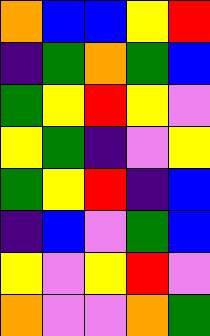[["orange", "blue", "blue", "yellow", "red"], ["indigo", "green", "orange", "green", "blue"], ["green", "yellow", "red", "yellow", "violet"], ["yellow", "green", "indigo", "violet", "yellow"], ["green", "yellow", "red", "indigo", "blue"], ["indigo", "blue", "violet", "green", "blue"], ["yellow", "violet", "yellow", "red", "violet"], ["orange", "violet", "violet", "orange", "green"]]